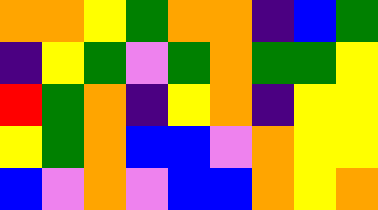[["orange", "orange", "yellow", "green", "orange", "orange", "indigo", "blue", "green"], ["indigo", "yellow", "green", "violet", "green", "orange", "green", "green", "yellow"], ["red", "green", "orange", "indigo", "yellow", "orange", "indigo", "yellow", "yellow"], ["yellow", "green", "orange", "blue", "blue", "violet", "orange", "yellow", "yellow"], ["blue", "violet", "orange", "violet", "blue", "blue", "orange", "yellow", "orange"]]